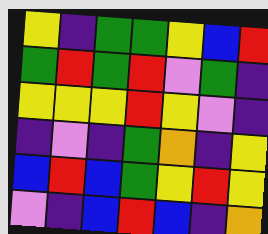[["yellow", "indigo", "green", "green", "yellow", "blue", "red"], ["green", "red", "green", "red", "violet", "green", "indigo"], ["yellow", "yellow", "yellow", "red", "yellow", "violet", "indigo"], ["indigo", "violet", "indigo", "green", "orange", "indigo", "yellow"], ["blue", "red", "blue", "green", "yellow", "red", "yellow"], ["violet", "indigo", "blue", "red", "blue", "indigo", "orange"]]